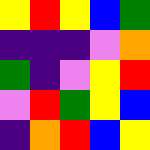[["yellow", "red", "yellow", "blue", "green"], ["indigo", "indigo", "indigo", "violet", "orange"], ["green", "indigo", "violet", "yellow", "red"], ["violet", "red", "green", "yellow", "blue"], ["indigo", "orange", "red", "blue", "yellow"]]